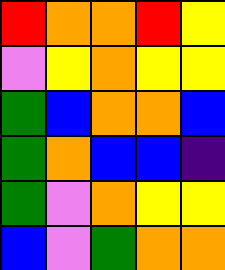[["red", "orange", "orange", "red", "yellow"], ["violet", "yellow", "orange", "yellow", "yellow"], ["green", "blue", "orange", "orange", "blue"], ["green", "orange", "blue", "blue", "indigo"], ["green", "violet", "orange", "yellow", "yellow"], ["blue", "violet", "green", "orange", "orange"]]